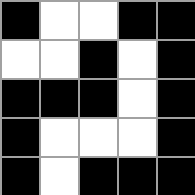[["black", "white", "white", "black", "black"], ["white", "white", "black", "white", "black"], ["black", "black", "black", "white", "black"], ["black", "white", "white", "white", "black"], ["black", "white", "black", "black", "black"]]